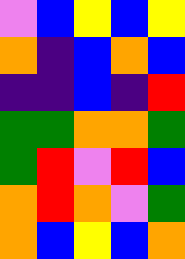[["violet", "blue", "yellow", "blue", "yellow"], ["orange", "indigo", "blue", "orange", "blue"], ["indigo", "indigo", "blue", "indigo", "red"], ["green", "green", "orange", "orange", "green"], ["green", "red", "violet", "red", "blue"], ["orange", "red", "orange", "violet", "green"], ["orange", "blue", "yellow", "blue", "orange"]]